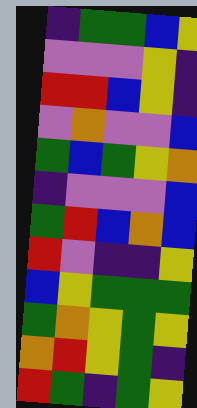[["indigo", "green", "green", "blue", "yellow"], ["violet", "violet", "violet", "yellow", "indigo"], ["red", "red", "blue", "yellow", "indigo"], ["violet", "orange", "violet", "violet", "blue"], ["green", "blue", "green", "yellow", "orange"], ["indigo", "violet", "violet", "violet", "blue"], ["green", "red", "blue", "orange", "blue"], ["red", "violet", "indigo", "indigo", "yellow"], ["blue", "yellow", "green", "green", "green"], ["green", "orange", "yellow", "green", "yellow"], ["orange", "red", "yellow", "green", "indigo"], ["red", "green", "indigo", "green", "yellow"]]